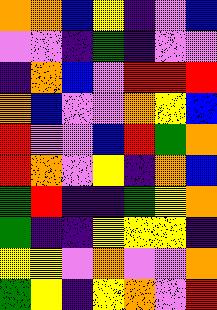[["orange", "orange", "blue", "yellow", "indigo", "violet", "blue"], ["violet", "violet", "indigo", "green", "indigo", "violet", "violet"], ["indigo", "orange", "blue", "violet", "red", "red", "red"], ["orange", "blue", "violet", "violet", "orange", "yellow", "blue"], ["red", "violet", "violet", "blue", "red", "green", "orange"], ["red", "orange", "violet", "yellow", "indigo", "orange", "blue"], ["green", "red", "indigo", "indigo", "green", "yellow", "orange"], ["green", "indigo", "indigo", "yellow", "yellow", "yellow", "indigo"], ["yellow", "yellow", "violet", "orange", "violet", "violet", "orange"], ["green", "yellow", "indigo", "yellow", "orange", "violet", "red"]]